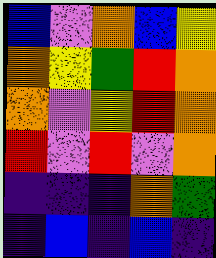[["blue", "violet", "orange", "blue", "yellow"], ["orange", "yellow", "green", "red", "orange"], ["orange", "violet", "yellow", "red", "orange"], ["red", "violet", "red", "violet", "orange"], ["indigo", "indigo", "indigo", "orange", "green"], ["indigo", "blue", "indigo", "blue", "indigo"]]